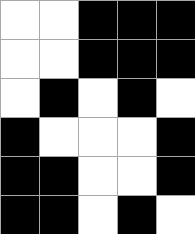[["white", "white", "black", "black", "black"], ["white", "white", "black", "black", "black"], ["white", "black", "white", "black", "white"], ["black", "white", "white", "white", "black"], ["black", "black", "white", "white", "black"], ["black", "black", "white", "black", "white"]]